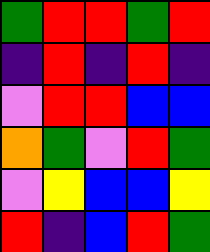[["green", "red", "red", "green", "red"], ["indigo", "red", "indigo", "red", "indigo"], ["violet", "red", "red", "blue", "blue"], ["orange", "green", "violet", "red", "green"], ["violet", "yellow", "blue", "blue", "yellow"], ["red", "indigo", "blue", "red", "green"]]